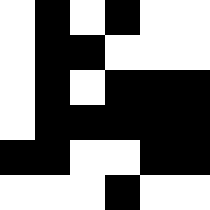[["white", "black", "white", "black", "white", "white"], ["white", "black", "black", "white", "white", "white"], ["white", "black", "white", "black", "black", "black"], ["white", "black", "black", "black", "black", "black"], ["black", "black", "white", "white", "black", "black"], ["white", "white", "white", "black", "white", "white"]]